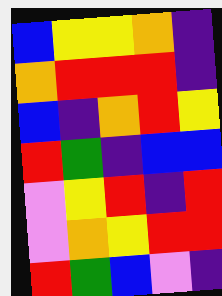[["blue", "yellow", "yellow", "orange", "indigo"], ["orange", "red", "red", "red", "indigo"], ["blue", "indigo", "orange", "red", "yellow"], ["red", "green", "indigo", "blue", "blue"], ["violet", "yellow", "red", "indigo", "red"], ["violet", "orange", "yellow", "red", "red"], ["red", "green", "blue", "violet", "indigo"]]